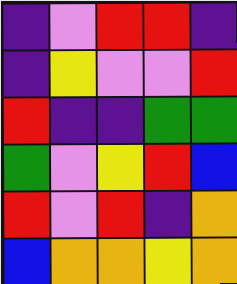[["indigo", "violet", "red", "red", "indigo"], ["indigo", "yellow", "violet", "violet", "red"], ["red", "indigo", "indigo", "green", "green"], ["green", "violet", "yellow", "red", "blue"], ["red", "violet", "red", "indigo", "orange"], ["blue", "orange", "orange", "yellow", "orange"]]